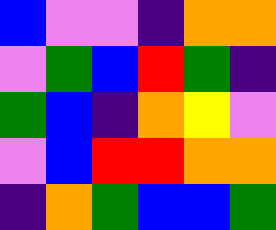[["blue", "violet", "violet", "indigo", "orange", "orange"], ["violet", "green", "blue", "red", "green", "indigo"], ["green", "blue", "indigo", "orange", "yellow", "violet"], ["violet", "blue", "red", "red", "orange", "orange"], ["indigo", "orange", "green", "blue", "blue", "green"]]